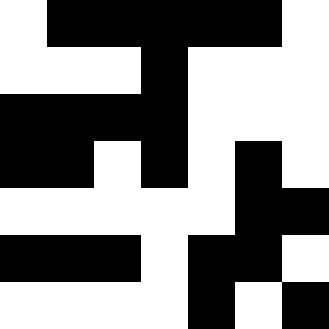[["white", "black", "black", "black", "black", "black", "white"], ["white", "white", "white", "black", "white", "white", "white"], ["black", "black", "black", "black", "white", "white", "white"], ["black", "black", "white", "black", "white", "black", "white"], ["white", "white", "white", "white", "white", "black", "black"], ["black", "black", "black", "white", "black", "black", "white"], ["white", "white", "white", "white", "black", "white", "black"]]